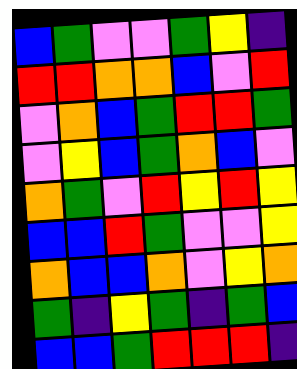[["blue", "green", "violet", "violet", "green", "yellow", "indigo"], ["red", "red", "orange", "orange", "blue", "violet", "red"], ["violet", "orange", "blue", "green", "red", "red", "green"], ["violet", "yellow", "blue", "green", "orange", "blue", "violet"], ["orange", "green", "violet", "red", "yellow", "red", "yellow"], ["blue", "blue", "red", "green", "violet", "violet", "yellow"], ["orange", "blue", "blue", "orange", "violet", "yellow", "orange"], ["green", "indigo", "yellow", "green", "indigo", "green", "blue"], ["blue", "blue", "green", "red", "red", "red", "indigo"]]